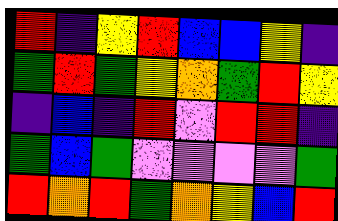[["red", "indigo", "yellow", "red", "blue", "blue", "yellow", "indigo"], ["green", "red", "green", "yellow", "orange", "green", "red", "yellow"], ["indigo", "blue", "indigo", "red", "violet", "red", "red", "indigo"], ["green", "blue", "green", "violet", "violet", "violet", "violet", "green"], ["red", "orange", "red", "green", "orange", "yellow", "blue", "red"]]